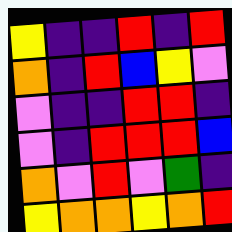[["yellow", "indigo", "indigo", "red", "indigo", "red"], ["orange", "indigo", "red", "blue", "yellow", "violet"], ["violet", "indigo", "indigo", "red", "red", "indigo"], ["violet", "indigo", "red", "red", "red", "blue"], ["orange", "violet", "red", "violet", "green", "indigo"], ["yellow", "orange", "orange", "yellow", "orange", "red"]]